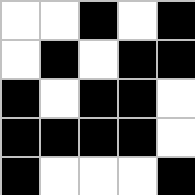[["white", "white", "black", "white", "black"], ["white", "black", "white", "black", "black"], ["black", "white", "black", "black", "white"], ["black", "black", "black", "black", "white"], ["black", "white", "white", "white", "black"]]